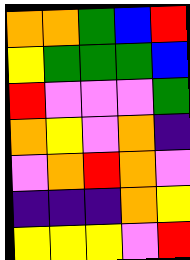[["orange", "orange", "green", "blue", "red"], ["yellow", "green", "green", "green", "blue"], ["red", "violet", "violet", "violet", "green"], ["orange", "yellow", "violet", "orange", "indigo"], ["violet", "orange", "red", "orange", "violet"], ["indigo", "indigo", "indigo", "orange", "yellow"], ["yellow", "yellow", "yellow", "violet", "red"]]